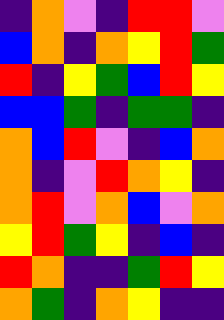[["indigo", "orange", "violet", "indigo", "red", "red", "violet"], ["blue", "orange", "indigo", "orange", "yellow", "red", "green"], ["red", "indigo", "yellow", "green", "blue", "red", "yellow"], ["blue", "blue", "green", "indigo", "green", "green", "indigo"], ["orange", "blue", "red", "violet", "indigo", "blue", "orange"], ["orange", "indigo", "violet", "red", "orange", "yellow", "indigo"], ["orange", "red", "violet", "orange", "blue", "violet", "orange"], ["yellow", "red", "green", "yellow", "indigo", "blue", "indigo"], ["red", "orange", "indigo", "indigo", "green", "red", "yellow"], ["orange", "green", "indigo", "orange", "yellow", "indigo", "indigo"]]